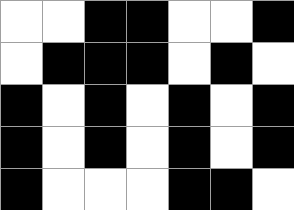[["white", "white", "black", "black", "white", "white", "black"], ["white", "black", "black", "black", "white", "black", "white"], ["black", "white", "black", "white", "black", "white", "black"], ["black", "white", "black", "white", "black", "white", "black"], ["black", "white", "white", "white", "black", "black", "white"]]